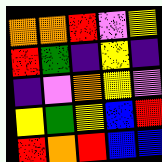[["orange", "orange", "red", "violet", "yellow"], ["red", "green", "indigo", "yellow", "indigo"], ["indigo", "violet", "orange", "yellow", "violet"], ["yellow", "green", "yellow", "blue", "red"], ["red", "orange", "red", "blue", "blue"]]